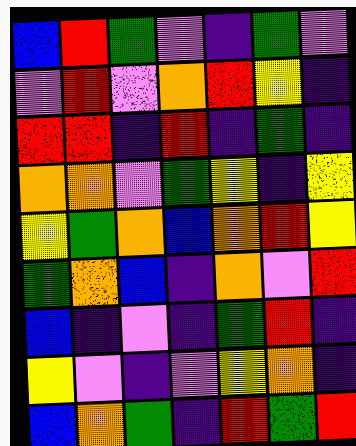[["blue", "red", "green", "violet", "indigo", "green", "violet"], ["violet", "red", "violet", "orange", "red", "yellow", "indigo"], ["red", "red", "indigo", "red", "indigo", "green", "indigo"], ["orange", "orange", "violet", "green", "yellow", "indigo", "yellow"], ["yellow", "green", "orange", "blue", "orange", "red", "yellow"], ["green", "orange", "blue", "indigo", "orange", "violet", "red"], ["blue", "indigo", "violet", "indigo", "green", "red", "indigo"], ["yellow", "violet", "indigo", "violet", "yellow", "orange", "indigo"], ["blue", "orange", "green", "indigo", "red", "green", "red"]]